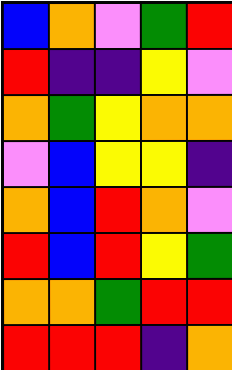[["blue", "orange", "violet", "green", "red"], ["red", "indigo", "indigo", "yellow", "violet"], ["orange", "green", "yellow", "orange", "orange"], ["violet", "blue", "yellow", "yellow", "indigo"], ["orange", "blue", "red", "orange", "violet"], ["red", "blue", "red", "yellow", "green"], ["orange", "orange", "green", "red", "red"], ["red", "red", "red", "indigo", "orange"]]